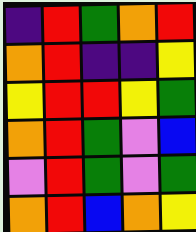[["indigo", "red", "green", "orange", "red"], ["orange", "red", "indigo", "indigo", "yellow"], ["yellow", "red", "red", "yellow", "green"], ["orange", "red", "green", "violet", "blue"], ["violet", "red", "green", "violet", "green"], ["orange", "red", "blue", "orange", "yellow"]]